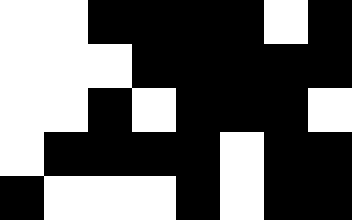[["white", "white", "black", "black", "black", "black", "white", "black"], ["white", "white", "white", "black", "black", "black", "black", "black"], ["white", "white", "black", "white", "black", "black", "black", "white"], ["white", "black", "black", "black", "black", "white", "black", "black"], ["black", "white", "white", "white", "black", "white", "black", "black"]]